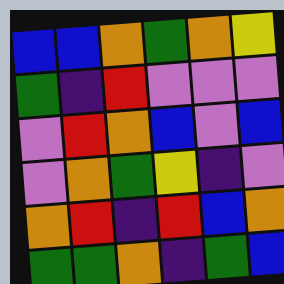[["blue", "blue", "orange", "green", "orange", "yellow"], ["green", "indigo", "red", "violet", "violet", "violet"], ["violet", "red", "orange", "blue", "violet", "blue"], ["violet", "orange", "green", "yellow", "indigo", "violet"], ["orange", "red", "indigo", "red", "blue", "orange"], ["green", "green", "orange", "indigo", "green", "blue"]]